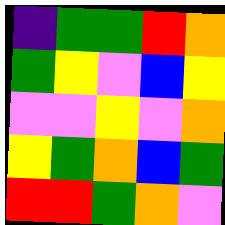[["indigo", "green", "green", "red", "orange"], ["green", "yellow", "violet", "blue", "yellow"], ["violet", "violet", "yellow", "violet", "orange"], ["yellow", "green", "orange", "blue", "green"], ["red", "red", "green", "orange", "violet"]]